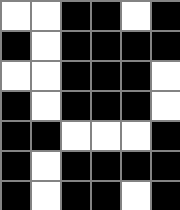[["white", "white", "black", "black", "white", "black"], ["black", "white", "black", "black", "black", "black"], ["white", "white", "black", "black", "black", "white"], ["black", "white", "black", "black", "black", "white"], ["black", "black", "white", "white", "white", "black"], ["black", "white", "black", "black", "black", "black"], ["black", "white", "black", "black", "white", "black"]]